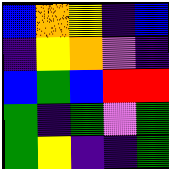[["blue", "orange", "yellow", "indigo", "blue"], ["indigo", "yellow", "orange", "violet", "indigo"], ["blue", "green", "blue", "red", "red"], ["green", "indigo", "green", "violet", "green"], ["green", "yellow", "indigo", "indigo", "green"]]